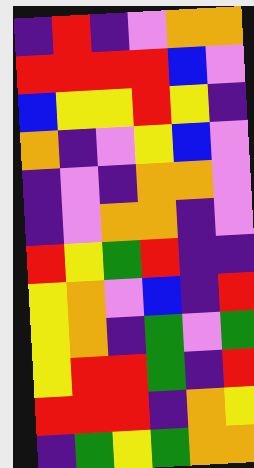[["indigo", "red", "indigo", "violet", "orange", "orange"], ["red", "red", "red", "red", "blue", "violet"], ["blue", "yellow", "yellow", "red", "yellow", "indigo"], ["orange", "indigo", "violet", "yellow", "blue", "violet"], ["indigo", "violet", "indigo", "orange", "orange", "violet"], ["indigo", "violet", "orange", "orange", "indigo", "violet"], ["red", "yellow", "green", "red", "indigo", "indigo"], ["yellow", "orange", "violet", "blue", "indigo", "red"], ["yellow", "orange", "indigo", "green", "violet", "green"], ["yellow", "red", "red", "green", "indigo", "red"], ["red", "red", "red", "indigo", "orange", "yellow"], ["indigo", "green", "yellow", "green", "orange", "orange"]]